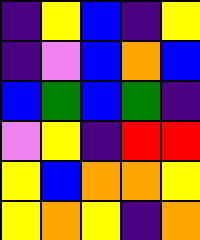[["indigo", "yellow", "blue", "indigo", "yellow"], ["indigo", "violet", "blue", "orange", "blue"], ["blue", "green", "blue", "green", "indigo"], ["violet", "yellow", "indigo", "red", "red"], ["yellow", "blue", "orange", "orange", "yellow"], ["yellow", "orange", "yellow", "indigo", "orange"]]